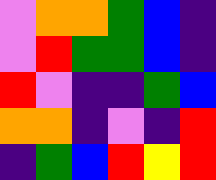[["violet", "orange", "orange", "green", "blue", "indigo"], ["violet", "red", "green", "green", "blue", "indigo"], ["red", "violet", "indigo", "indigo", "green", "blue"], ["orange", "orange", "indigo", "violet", "indigo", "red"], ["indigo", "green", "blue", "red", "yellow", "red"]]